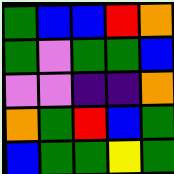[["green", "blue", "blue", "red", "orange"], ["green", "violet", "green", "green", "blue"], ["violet", "violet", "indigo", "indigo", "orange"], ["orange", "green", "red", "blue", "green"], ["blue", "green", "green", "yellow", "green"]]